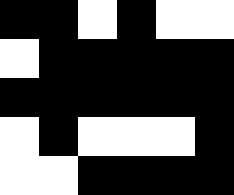[["black", "black", "white", "black", "white", "white"], ["white", "black", "black", "black", "black", "black"], ["black", "black", "black", "black", "black", "black"], ["white", "black", "white", "white", "white", "black"], ["white", "white", "black", "black", "black", "black"]]